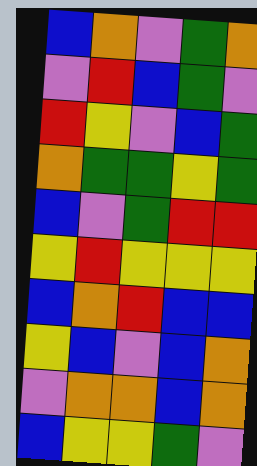[["blue", "orange", "violet", "green", "orange"], ["violet", "red", "blue", "green", "violet"], ["red", "yellow", "violet", "blue", "green"], ["orange", "green", "green", "yellow", "green"], ["blue", "violet", "green", "red", "red"], ["yellow", "red", "yellow", "yellow", "yellow"], ["blue", "orange", "red", "blue", "blue"], ["yellow", "blue", "violet", "blue", "orange"], ["violet", "orange", "orange", "blue", "orange"], ["blue", "yellow", "yellow", "green", "violet"]]